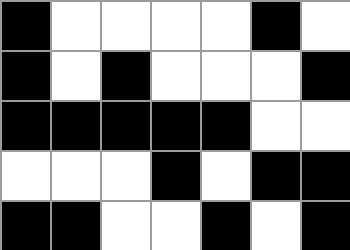[["black", "white", "white", "white", "white", "black", "white"], ["black", "white", "black", "white", "white", "white", "black"], ["black", "black", "black", "black", "black", "white", "white"], ["white", "white", "white", "black", "white", "black", "black"], ["black", "black", "white", "white", "black", "white", "black"]]